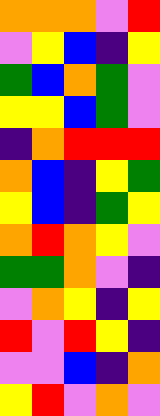[["orange", "orange", "orange", "violet", "red"], ["violet", "yellow", "blue", "indigo", "yellow"], ["green", "blue", "orange", "green", "violet"], ["yellow", "yellow", "blue", "green", "violet"], ["indigo", "orange", "red", "red", "red"], ["orange", "blue", "indigo", "yellow", "green"], ["yellow", "blue", "indigo", "green", "yellow"], ["orange", "red", "orange", "yellow", "violet"], ["green", "green", "orange", "violet", "indigo"], ["violet", "orange", "yellow", "indigo", "yellow"], ["red", "violet", "red", "yellow", "indigo"], ["violet", "violet", "blue", "indigo", "orange"], ["yellow", "red", "violet", "orange", "violet"]]